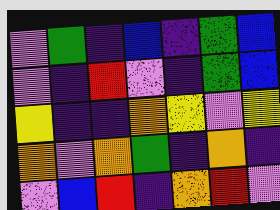[["violet", "green", "indigo", "blue", "indigo", "green", "blue"], ["violet", "indigo", "red", "violet", "indigo", "green", "blue"], ["yellow", "indigo", "indigo", "orange", "yellow", "violet", "yellow"], ["orange", "violet", "orange", "green", "indigo", "orange", "indigo"], ["violet", "blue", "red", "indigo", "orange", "red", "violet"]]